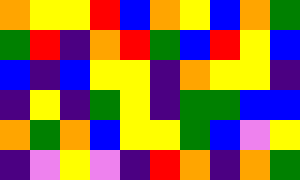[["orange", "yellow", "yellow", "red", "blue", "orange", "yellow", "blue", "orange", "green"], ["green", "red", "indigo", "orange", "red", "green", "blue", "red", "yellow", "blue"], ["blue", "indigo", "blue", "yellow", "yellow", "indigo", "orange", "yellow", "yellow", "indigo"], ["indigo", "yellow", "indigo", "green", "yellow", "indigo", "green", "green", "blue", "blue"], ["orange", "green", "orange", "blue", "yellow", "yellow", "green", "blue", "violet", "yellow"], ["indigo", "violet", "yellow", "violet", "indigo", "red", "orange", "indigo", "orange", "green"]]